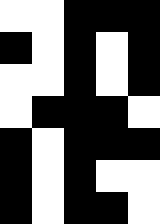[["white", "white", "black", "black", "black"], ["black", "white", "black", "white", "black"], ["white", "white", "black", "white", "black"], ["white", "black", "black", "black", "white"], ["black", "white", "black", "black", "black"], ["black", "white", "black", "white", "white"], ["black", "white", "black", "black", "white"]]